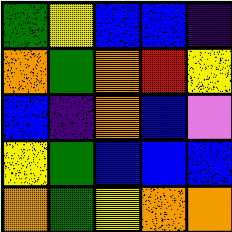[["green", "yellow", "blue", "blue", "indigo"], ["orange", "green", "orange", "red", "yellow"], ["blue", "indigo", "orange", "blue", "violet"], ["yellow", "green", "blue", "blue", "blue"], ["orange", "green", "yellow", "orange", "orange"]]